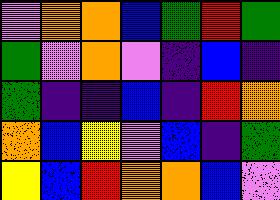[["violet", "orange", "orange", "blue", "green", "red", "green"], ["green", "violet", "orange", "violet", "indigo", "blue", "indigo"], ["green", "indigo", "indigo", "blue", "indigo", "red", "orange"], ["orange", "blue", "yellow", "violet", "blue", "indigo", "green"], ["yellow", "blue", "red", "orange", "orange", "blue", "violet"]]